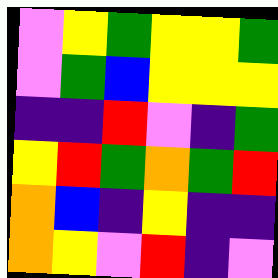[["violet", "yellow", "green", "yellow", "yellow", "green"], ["violet", "green", "blue", "yellow", "yellow", "yellow"], ["indigo", "indigo", "red", "violet", "indigo", "green"], ["yellow", "red", "green", "orange", "green", "red"], ["orange", "blue", "indigo", "yellow", "indigo", "indigo"], ["orange", "yellow", "violet", "red", "indigo", "violet"]]